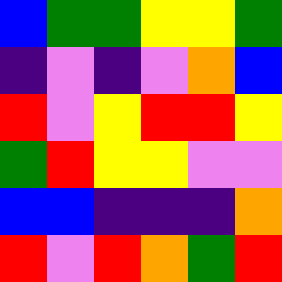[["blue", "green", "green", "yellow", "yellow", "green"], ["indigo", "violet", "indigo", "violet", "orange", "blue"], ["red", "violet", "yellow", "red", "red", "yellow"], ["green", "red", "yellow", "yellow", "violet", "violet"], ["blue", "blue", "indigo", "indigo", "indigo", "orange"], ["red", "violet", "red", "orange", "green", "red"]]